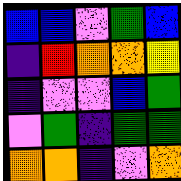[["blue", "blue", "violet", "green", "blue"], ["indigo", "red", "orange", "orange", "yellow"], ["indigo", "violet", "violet", "blue", "green"], ["violet", "green", "indigo", "green", "green"], ["orange", "orange", "indigo", "violet", "orange"]]